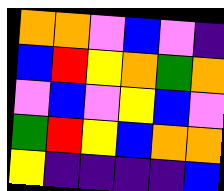[["orange", "orange", "violet", "blue", "violet", "indigo"], ["blue", "red", "yellow", "orange", "green", "orange"], ["violet", "blue", "violet", "yellow", "blue", "violet"], ["green", "red", "yellow", "blue", "orange", "orange"], ["yellow", "indigo", "indigo", "indigo", "indigo", "blue"]]